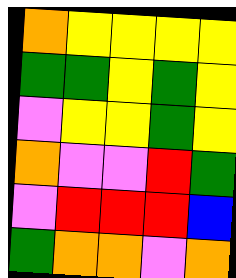[["orange", "yellow", "yellow", "yellow", "yellow"], ["green", "green", "yellow", "green", "yellow"], ["violet", "yellow", "yellow", "green", "yellow"], ["orange", "violet", "violet", "red", "green"], ["violet", "red", "red", "red", "blue"], ["green", "orange", "orange", "violet", "orange"]]